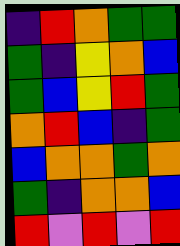[["indigo", "red", "orange", "green", "green"], ["green", "indigo", "yellow", "orange", "blue"], ["green", "blue", "yellow", "red", "green"], ["orange", "red", "blue", "indigo", "green"], ["blue", "orange", "orange", "green", "orange"], ["green", "indigo", "orange", "orange", "blue"], ["red", "violet", "red", "violet", "red"]]